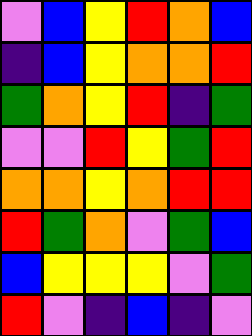[["violet", "blue", "yellow", "red", "orange", "blue"], ["indigo", "blue", "yellow", "orange", "orange", "red"], ["green", "orange", "yellow", "red", "indigo", "green"], ["violet", "violet", "red", "yellow", "green", "red"], ["orange", "orange", "yellow", "orange", "red", "red"], ["red", "green", "orange", "violet", "green", "blue"], ["blue", "yellow", "yellow", "yellow", "violet", "green"], ["red", "violet", "indigo", "blue", "indigo", "violet"]]